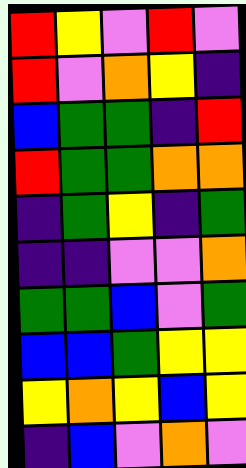[["red", "yellow", "violet", "red", "violet"], ["red", "violet", "orange", "yellow", "indigo"], ["blue", "green", "green", "indigo", "red"], ["red", "green", "green", "orange", "orange"], ["indigo", "green", "yellow", "indigo", "green"], ["indigo", "indigo", "violet", "violet", "orange"], ["green", "green", "blue", "violet", "green"], ["blue", "blue", "green", "yellow", "yellow"], ["yellow", "orange", "yellow", "blue", "yellow"], ["indigo", "blue", "violet", "orange", "violet"]]